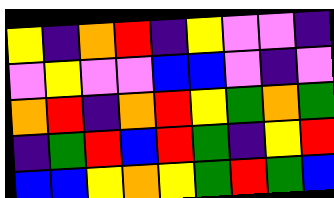[["yellow", "indigo", "orange", "red", "indigo", "yellow", "violet", "violet", "indigo"], ["violet", "yellow", "violet", "violet", "blue", "blue", "violet", "indigo", "violet"], ["orange", "red", "indigo", "orange", "red", "yellow", "green", "orange", "green"], ["indigo", "green", "red", "blue", "red", "green", "indigo", "yellow", "red"], ["blue", "blue", "yellow", "orange", "yellow", "green", "red", "green", "blue"]]